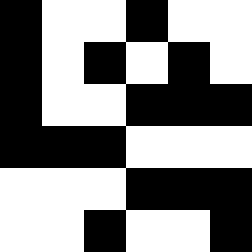[["black", "white", "white", "black", "white", "white"], ["black", "white", "black", "white", "black", "white"], ["black", "white", "white", "black", "black", "black"], ["black", "black", "black", "white", "white", "white"], ["white", "white", "white", "black", "black", "black"], ["white", "white", "black", "white", "white", "black"]]